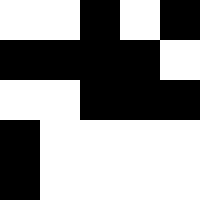[["white", "white", "black", "white", "black"], ["black", "black", "black", "black", "white"], ["white", "white", "black", "black", "black"], ["black", "white", "white", "white", "white"], ["black", "white", "white", "white", "white"]]